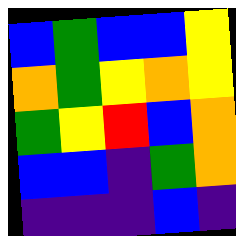[["blue", "green", "blue", "blue", "yellow"], ["orange", "green", "yellow", "orange", "yellow"], ["green", "yellow", "red", "blue", "orange"], ["blue", "blue", "indigo", "green", "orange"], ["indigo", "indigo", "indigo", "blue", "indigo"]]